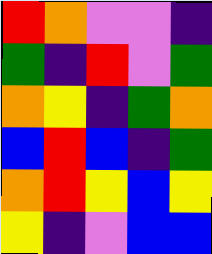[["red", "orange", "violet", "violet", "indigo"], ["green", "indigo", "red", "violet", "green"], ["orange", "yellow", "indigo", "green", "orange"], ["blue", "red", "blue", "indigo", "green"], ["orange", "red", "yellow", "blue", "yellow"], ["yellow", "indigo", "violet", "blue", "blue"]]